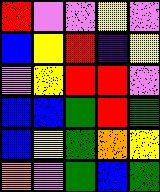[["red", "violet", "violet", "yellow", "violet"], ["blue", "yellow", "red", "indigo", "yellow"], ["violet", "yellow", "red", "red", "violet"], ["blue", "blue", "green", "red", "green"], ["blue", "yellow", "green", "orange", "yellow"], ["orange", "violet", "green", "blue", "green"]]